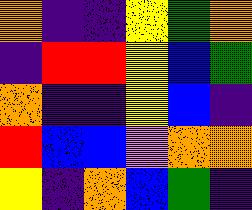[["orange", "indigo", "indigo", "yellow", "green", "orange"], ["indigo", "red", "red", "yellow", "blue", "green"], ["orange", "indigo", "indigo", "yellow", "blue", "indigo"], ["red", "blue", "blue", "violet", "orange", "orange"], ["yellow", "indigo", "orange", "blue", "green", "indigo"]]